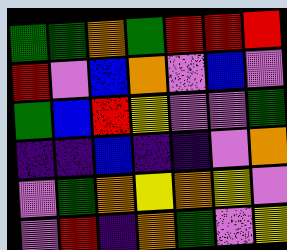[["green", "green", "orange", "green", "red", "red", "red"], ["red", "violet", "blue", "orange", "violet", "blue", "violet"], ["green", "blue", "red", "yellow", "violet", "violet", "green"], ["indigo", "indigo", "blue", "indigo", "indigo", "violet", "orange"], ["violet", "green", "orange", "yellow", "orange", "yellow", "violet"], ["violet", "red", "indigo", "orange", "green", "violet", "yellow"]]